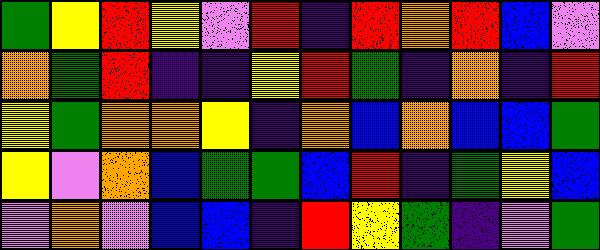[["green", "yellow", "red", "yellow", "violet", "red", "indigo", "red", "orange", "red", "blue", "violet"], ["orange", "green", "red", "indigo", "indigo", "yellow", "red", "green", "indigo", "orange", "indigo", "red"], ["yellow", "green", "orange", "orange", "yellow", "indigo", "orange", "blue", "orange", "blue", "blue", "green"], ["yellow", "violet", "orange", "blue", "green", "green", "blue", "red", "indigo", "green", "yellow", "blue"], ["violet", "orange", "violet", "blue", "blue", "indigo", "red", "yellow", "green", "indigo", "violet", "green"]]